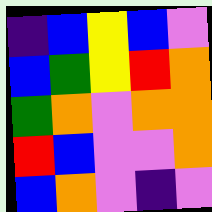[["indigo", "blue", "yellow", "blue", "violet"], ["blue", "green", "yellow", "red", "orange"], ["green", "orange", "violet", "orange", "orange"], ["red", "blue", "violet", "violet", "orange"], ["blue", "orange", "violet", "indigo", "violet"]]